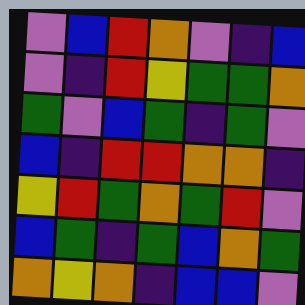[["violet", "blue", "red", "orange", "violet", "indigo", "blue"], ["violet", "indigo", "red", "yellow", "green", "green", "orange"], ["green", "violet", "blue", "green", "indigo", "green", "violet"], ["blue", "indigo", "red", "red", "orange", "orange", "indigo"], ["yellow", "red", "green", "orange", "green", "red", "violet"], ["blue", "green", "indigo", "green", "blue", "orange", "green"], ["orange", "yellow", "orange", "indigo", "blue", "blue", "violet"]]